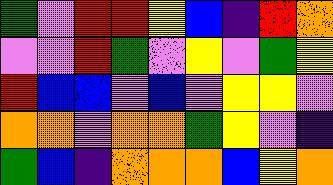[["green", "violet", "red", "red", "yellow", "blue", "indigo", "red", "orange"], ["violet", "violet", "red", "green", "violet", "yellow", "violet", "green", "yellow"], ["red", "blue", "blue", "violet", "blue", "violet", "yellow", "yellow", "violet"], ["orange", "orange", "violet", "orange", "orange", "green", "yellow", "violet", "indigo"], ["green", "blue", "indigo", "orange", "orange", "orange", "blue", "yellow", "orange"]]